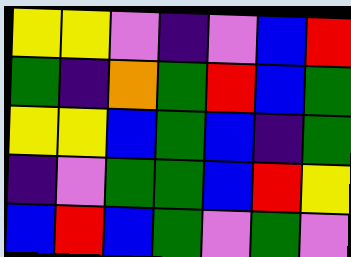[["yellow", "yellow", "violet", "indigo", "violet", "blue", "red"], ["green", "indigo", "orange", "green", "red", "blue", "green"], ["yellow", "yellow", "blue", "green", "blue", "indigo", "green"], ["indigo", "violet", "green", "green", "blue", "red", "yellow"], ["blue", "red", "blue", "green", "violet", "green", "violet"]]